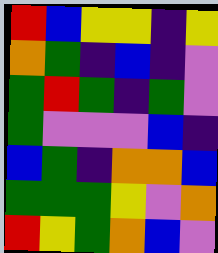[["red", "blue", "yellow", "yellow", "indigo", "yellow"], ["orange", "green", "indigo", "blue", "indigo", "violet"], ["green", "red", "green", "indigo", "green", "violet"], ["green", "violet", "violet", "violet", "blue", "indigo"], ["blue", "green", "indigo", "orange", "orange", "blue"], ["green", "green", "green", "yellow", "violet", "orange"], ["red", "yellow", "green", "orange", "blue", "violet"]]